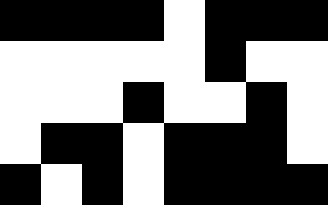[["black", "black", "black", "black", "white", "black", "black", "black"], ["white", "white", "white", "white", "white", "black", "white", "white"], ["white", "white", "white", "black", "white", "white", "black", "white"], ["white", "black", "black", "white", "black", "black", "black", "white"], ["black", "white", "black", "white", "black", "black", "black", "black"]]